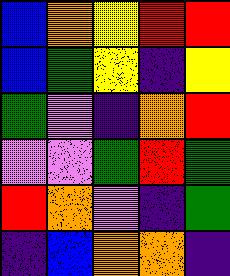[["blue", "orange", "yellow", "red", "red"], ["blue", "green", "yellow", "indigo", "yellow"], ["green", "violet", "indigo", "orange", "red"], ["violet", "violet", "green", "red", "green"], ["red", "orange", "violet", "indigo", "green"], ["indigo", "blue", "orange", "orange", "indigo"]]